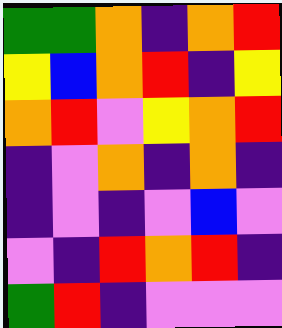[["green", "green", "orange", "indigo", "orange", "red"], ["yellow", "blue", "orange", "red", "indigo", "yellow"], ["orange", "red", "violet", "yellow", "orange", "red"], ["indigo", "violet", "orange", "indigo", "orange", "indigo"], ["indigo", "violet", "indigo", "violet", "blue", "violet"], ["violet", "indigo", "red", "orange", "red", "indigo"], ["green", "red", "indigo", "violet", "violet", "violet"]]